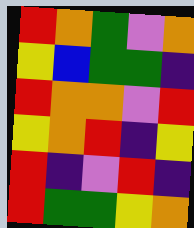[["red", "orange", "green", "violet", "orange"], ["yellow", "blue", "green", "green", "indigo"], ["red", "orange", "orange", "violet", "red"], ["yellow", "orange", "red", "indigo", "yellow"], ["red", "indigo", "violet", "red", "indigo"], ["red", "green", "green", "yellow", "orange"]]